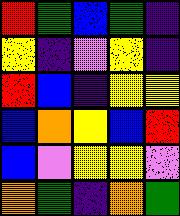[["red", "green", "blue", "green", "indigo"], ["yellow", "indigo", "violet", "yellow", "indigo"], ["red", "blue", "indigo", "yellow", "yellow"], ["blue", "orange", "yellow", "blue", "red"], ["blue", "violet", "yellow", "yellow", "violet"], ["orange", "green", "indigo", "orange", "green"]]